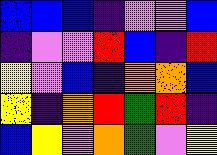[["blue", "blue", "blue", "indigo", "violet", "violet", "blue"], ["indigo", "violet", "violet", "red", "blue", "indigo", "red"], ["yellow", "violet", "blue", "indigo", "orange", "orange", "blue"], ["yellow", "indigo", "orange", "red", "green", "red", "indigo"], ["blue", "yellow", "violet", "orange", "green", "violet", "yellow"]]